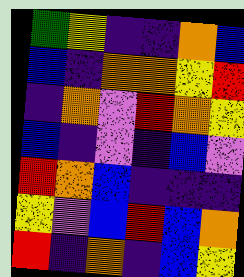[["green", "yellow", "indigo", "indigo", "orange", "blue"], ["blue", "indigo", "orange", "orange", "yellow", "red"], ["indigo", "orange", "violet", "red", "orange", "yellow"], ["blue", "indigo", "violet", "indigo", "blue", "violet"], ["red", "orange", "blue", "indigo", "indigo", "indigo"], ["yellow", "violet", "blue", "red", "blue", "orange"], ["red", "indigo", "orange", "indigo", "blue", "yellow"]]